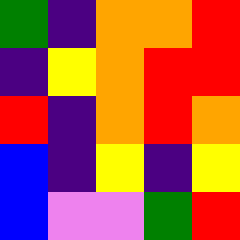[["green", "indigo", "orange", "orange", "red"], ["indigo", "yellow", "orange", "red", "red"], ["red", "indigo", "orange", "red", "orange"], ["blue", "indigo", "yellow", "indigo", "yellow"], ["blue", "violet", "violet", "green", "red"]]